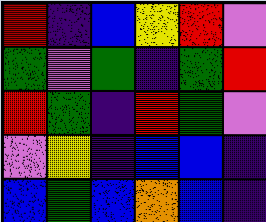[["red", "indigo", "blue", "yellow", "red", "violet"], ["green", "violet", "green", "indigo", "green", "red"], ["red", "green", "indigo", "red", "green", "violet"], ["violet", "yellow", "indigo", "blue", "blue", "indigo"], ["blue", "green", "blue", "orange", "blue", "indigo"]]